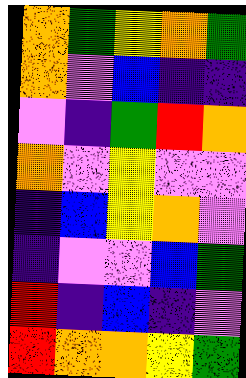[["orange", "green", "yellow", "orange", "green"], ["orange", "violet", "blue", "indigo", "indigo"], ["violet", "indigo", "green", "red", "orange"], ["orange", "violet", "yellow", "violet", "violet"], ["indigo", "blue", "yellow", "orange", "violet"], ["indigo", "violet", "violet", "blue", "green"], ["red", "indigo", "blue", "indigo", "violet"], ["red", "orange", "orange", "yellow", "green"]]